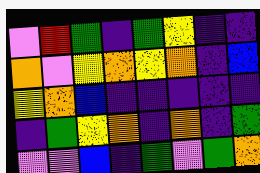[["violet", "red", "green", "indigo", "green", "yellow", "indigo", "indigo"], ["orange", "violet", "yellow", "orange", "yellow", "orange", "indigo", "blue"], ["yellow", "orange", "blue", "indigo", "indigo", "indigo", "indigo", "indigo"], ["indigo", "green", "yellow", "orange", "indigo", "orange", "indigo", "green"], ["violet", "violet", "blue", "indigo", "green", "violet", "green", "orange"]]